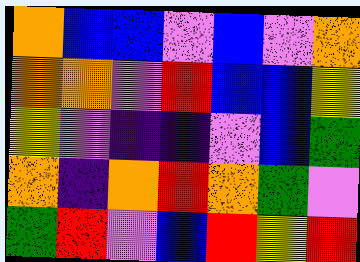[["orange", "blue", "blue", "violet", "blue", "violet", "orange"], ["orange", "orange", "violet", "red", "blue", "blue", "yellow"], ["yellow", "violet", "indigo", "indigo", "violet", "blue", "green"], ["orange", "indigo", "orange", "red", "orange", "green", "violet"], ["green", "red", "violet", "blue", "red", "yellow", "red"]]